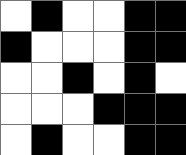[["white", "black", "white", "white", "black", "black"], ["black", "white", "white", "white", "black", "black"], ["white", "white", "black", "white", "black", "white"], ["white", "white", "white", "black", "black", "black"], ["white", "black", "white", "white", "black", "black"]]